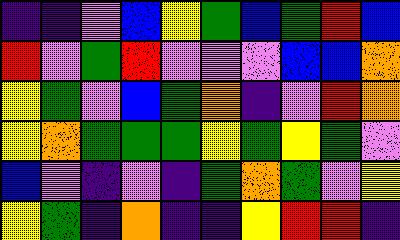[["indigo", "indigo", "violet", "blue", "yellow", "green", "blue", "green", "red", "blue"], ["red", "violet", "green", "red", "violet", "violet", "violet", "blue", "blue", "orange"], ["yellow", "green", "violet", "blue", "green", "orange", "indigo", "violet", "red", "orange"], ["yellow", "orange", "green", "green", "green", "yellow", "green", "yellow", "green", "violet"], ["blue", "violet", "indigo", "violet", "indigo", "green", "orange", "green", "violet", "yellow"], ["yellow", "green", "indigo", "orange", "indigo", "indigo", "yellow", "red", "red", "indigo"]]